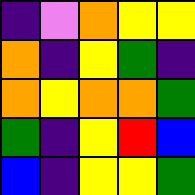[["indigo", "violet", "orange", "yellow", "yellow"], ["orange", "indigo", "yellow", "green", "indigo"], ["orange", "yellow", "orange", "orange", "green"], ["green", "indigo", "yellow", "red", "blue"], ["blue", "indigo", "yellow", "yellow", "green"]]